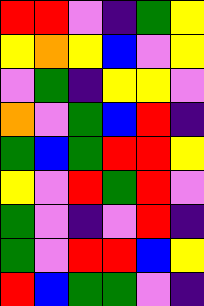[["red", "red", "violet", "indigo", "green", "yellow"], ["yellow", "orange", "yellow", "blue", "violet", "yellow"], ["violet", "green", "indigo", "yellow", "yellow", "violet"], ["orange", "violet", "green", "blue", "red", "indigo"], ["green", "blue", "green", "red", "red", "yellow"], ["yellow", "violet", "red", "green", "red", "violet"], ["green", "violet", "indigo", "violet", "red", "indigo"], ["green", "violet", "red", "red", "blue", "yellow"], ["red", "blue", "green", "green", "violet", "indigo"]]